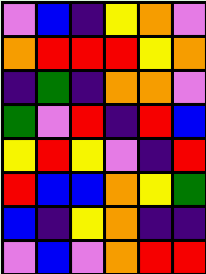[["violet", "blue", "indigo", "yellow", "orange", "violet"], ["orange", "red", "red", "red", "yellow", "orange"], ["indigo", "green", "indigo", "orange", "orange", "violet"], ["green", "violet", "red", "indigo", "red", "blue"], ["yellow", "red", "yellow", "violet", "indigo", "red"], ["red", "blue", "blue", "orange", "yellow", "green"], ["blue", "indigo", "yellow", "orange", "indigo", "indigo"], ["violet", "blue", "violet", "orange", "red", "red"]]